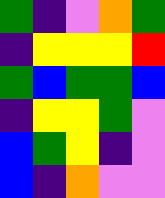[["green", "indigo", "violet", "orange", "green"], ["indigo", "yellow", "yellow", "yellow", "red"], ["green", "blue", "green", "green", "blue"], ["indigo", "yellow", "yellow", "green", "violet"], ["blue", "green", "yellow", "indigo", "violet"], ["blue", "indigo", "orange", "violet", "violet"]]